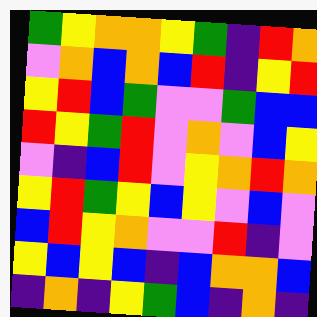[["green", "yellow", "orange", "orange", "yellow", "green", "indigo", "red", "orange"], ["violet", "orange", "blue", "orange", "blue", "red", "indigo", "yellow", "red"], ["yellow", "red", "blue", "green", "violet", "violet", "green", "blue", "blue"], ["red", "yellow", "green", "red", "violet", "orange", "violet", "blue", "yellow"], ["violet", "indigo", "blue", "red", "violet", "yellow", "orange", "red", "orange"], ["yellow", "red", "green", "yellow", "blue", "yellow", "violet", "blue", "violet"], ["blue", "red", "yellow", "orange", "violet", "violet", "red", "indigo", "violet"], ["yellow", "blue", "yellow", "blue", "indigo", "blue", "orange", "orange", "blue"], ["indigo", "orange", "indigo", "yellow", "green", "blue", "indigo", "orange", "indigo"]]